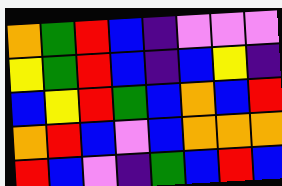[["orange", "green", "red", "blue", "indigo", "violet", "violet", "violet"], ["yellow", "green", "red", "blue", "indigo", "blue", "yellow", "indigo"], ["blue", "yellow", "red", "green", "blue", "orange", "blue", "red"], ["orange", "red", "blue", "violet", "blue", "orange", "orange", "orange"], ["red", "blue", "violet", "indigo", "green", "blue", "red", "blue"]]